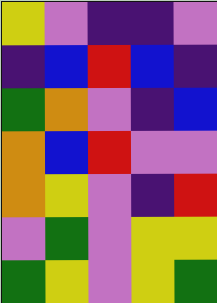[["yellow", "violet", "indigo", "indigo", "violet"], ["indigo", "blue", "red", "blue", "indigo"], ["green", "orange", "violet", "indigo", "blue"], ["orange", "blue", "red", "violet", "violet"], ["orange", "yellow", "violet", "indigo", "red"], ["violet", "green", "violet", "yellow", "yellow"], ["green", "yellow", "violet", "yellow", "green"]]